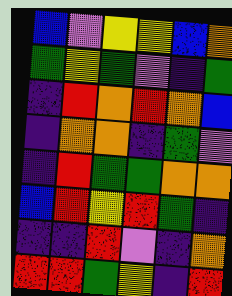[["blue", "violet", "yellow", "yellow", "blue", "orange"], ["green", "yellow", "green", "violet", "indigo", "green"], ["indigo", "red", "orange", "red", "orange", "blue"], ["indigo", "orange", "orange", "indigo", "green", "violet"], ["indigo", "red", "green", "green", "orange", "orange"], ["blue", "red", "yellow", "red", "green", "indigo"], ["indigo", "indigo", "red", "violet", "indigo", "orange"], ["red", "red", "green", "yellow", "indigo", "red"]]